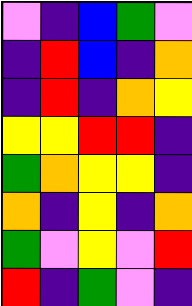[["violet", "indigo", "blue", "green", "violet"], ["indigo", "red", "blue", "indigo", "orange"], ["indigo", "red", "indigo", "orange", "yellow"], ["yellow", "yellow", "red", "red", "indigo"], ["green", "orange", "yellow", "yellow", "indigo"], ["orange", "indigo", "yellow", "indigo", "orange"], ["green", "violet", "yellow", "violet", "red"], ["red", "indigo", "green", "violet", "indigo"]]